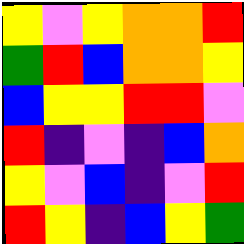[["yellow", "violet", "yellow", "orange", "orange", "red"], ["green", "red", "blue", "orange", "orange", "yellow"], ["blue", "yellow", "yellow", "red", "red", "violet"], ["red", "indigo", "violet", "indigo", "blue", "orange"], ["yellow", "violet", "blue", "indigo", "violet", "red"], ["red", "yellow", "indigo", "blue", "yellow", "green"]]